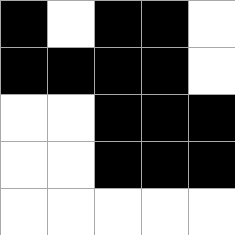[["black", "white", "black", "black", "white"], ["black", "black", "black", "black", "white"], ["white", "white", "black", "black", "black"], ["white", "white", "black", "black", "black"], ["white", "white", "white", "white", "white"]]